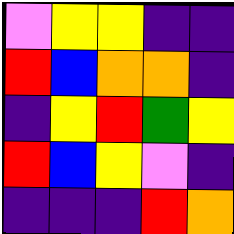[["violet", "yellow", "yellow", "indigo", "indigo"], ["red", "blue", "orange", "orange", "indigo"], ["indigo", "yellow", "red", "green", "yellow"], ["red", "blue", "yellow", "violet", "indigo"], ["indigo", "indigo", "indigo", "red", "orange"]]